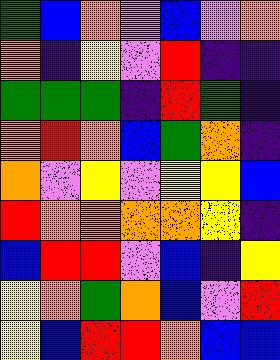[["green", "blue", "orange", "violet", "blue", "violet", "orange"], ["orange", "indigo", "yellow", "violet", "red", "indigo", "indigo"], ["green", "green", "green", "indigo", "red", "green", "indigo"], ["orange", "red", "orange", "blue", "green", "orange", "indigo"], ["orange", "violet", "yellow", "violet", "yellow", "yellow", "blue"], ["red", "orange", "orange", "orange", "orange", "yellow", "indigo"], ["blue", "red", "red", "violet", "blue", "indigo", "yellow"], ["yellow", "orange", "green", "orange", "blue", "violet", "red"], ["yellow", "blue", "red", "red", "orange", "blue", "blue"]]